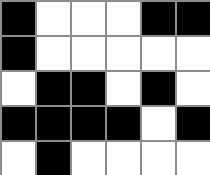[["black", "white", "white", "white", "black", "black"], ["black", "white", "white", "white", "white", "white"], ["white", "black", "black", "white", "black", "white"], ["black", "black", "black", "black", "white", "black"], ["white", "black", "white", "white", "white", "white"]]